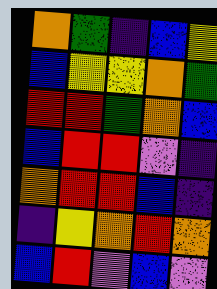[["orange", "green", "indigo", "blue", "yellow"], ["blue", "yellow", "yellow", "orange", "green"], ["red", "red", "green", "orange", "blue"], ["blue", "red", "red", "violet", "indigo"], ["orange", "red", "red", "blue", "indigo"], ["indigo", "yellow", "orange", "red", "orange"], ["blue", "red", "violet", "blue", "violet"]]